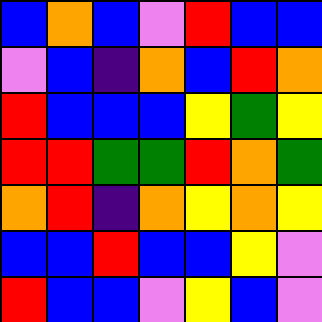[["blue", "orange", "blue", "violet", "red", "blue", "blue"], ["violet", "blue", "indigo", "orange", "blue", "red", "orange"], ["red", "blue", "blue", "blue", "yellow", "green", "yellow"], ["red", "red", "green", "green", "red", "orange", "green"], ["orange", "red", "indigo", "orange", "yellow", "orange", "yellow"], ["blue", "blue", "red", "blue", "blue", "yellow", "violet"], ["red", "blue", "blue", "violet", "yellow", "blue", "violet"]]